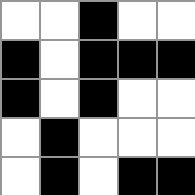[["white", "white", "black", "white", "white"], ["black", "white", "black", "black", "black"], ["black", "white", "black", "white", "white"], ["white", "black", "white", "white", "white"], ["white", "black", "white", "black", "black"]]